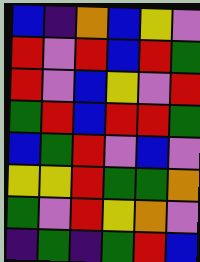[["blue", "indigo", "orange", "blue", "yellow", "violet"], ["red", "violet", "red", "blue", "red", "green"], ["red", "violet", "blue", "yellow", "violet", "red"], ["green", "red", "blue", "red", "red", "green"], ["blue", "green", "red", "violet", "blue", "violet"], ["yellow", "yellow", "red", "green", "green", "orange"], ["green", "violet", "red", "yellow", "orange", "violet"], ["indigo", "green", "indigo", "green", "red", "blue"]]